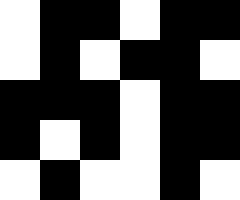[["white", "black", "black", "white", "black", "black"], ["white", "black", "white", "black", "black", "white"], ["black", "black", "black", "white", "black", "black"], ["black", "white", "black", "white", "black", "black"], ["white", "black", "white", "white", "black", "white"]]